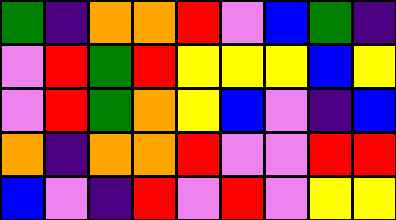[["green", "indigo", "orange", "orange", "red", "violet", "blue", "green", "indigo"], ["violet", "red", "green", "red", "yellow", "yellow", "yellow", "blue", "yellow"], ["violet", "red", "green", "orange", "yellow", "blue", "violet", "indigo", "blue"], ["orange", "indigo", "orange", "orange", "red", "violet", "violet", "red", "red"], ["blue", "violet", "indigo", "red", "violet", "red", "violet", "yellow", "yellow"]]